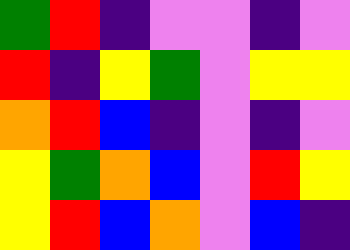[["green", "red", "indigo", "violet", "violet", "indigo", "violet"], ["red", "indigo", "yellow", "green", "violet", "yellow", "yellow"], ["orange", "red", "blue", "indigo", "violet", "indigo", "violet"], ["yellow", "green", "orange", "blue", "violet", "red", "yellow"], ["yellow", "red", "blue", "orange", "violet", "blue", "indigo"]]